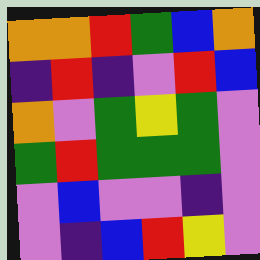[["orange", "orange", "red", "green", "blue", "orange"], ["indigo", "red", "indigo", "violet", "red", "blue"], ["orange", "violet", "green", "yellow", "green", "violet"], ["green", "red", "green", "green", "green", "violet"], ["violet", "blue", "violet", "violet", "indigo", "violet"], ["violet", "indigo", "blue", "red", "yellow", "violet"]]